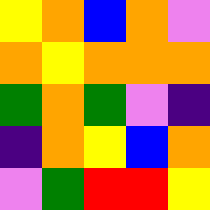[["yellow", "orange", "blue", "orange", "violet"], ["orange", "yellow", "orange", "orange", "orange"], ["green", "orange", "green", "violet", "indigo"], ["indigo", "orange", "yellow", "blue", "orange"], ["violet", "green", "red", "red", "yellow"]]